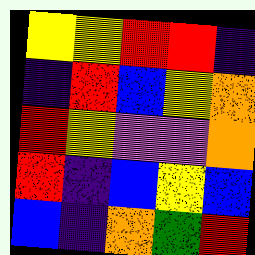[["yellow", "yellow", "red", "red", "indigo"], ["indigo", "red", "blue", "yellow", "orange"], ["red", "yellow", "violet", "violet", "orange"], ["red", "indigo", "blue", "yellow", "blue"], ["blue", "indigo", "orange", "green", "red"]]